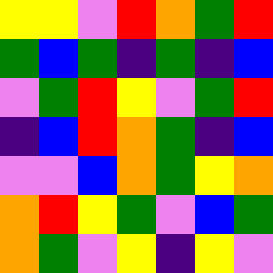[["yellow", "yellow", "violet", "red", "orange", "green", "red"], ["green", "blue", "green", "indigo", "green", "indigo", "blue"], ["violet", "green", "red", "yellow", "violet", "green", "red"], ["indigo", "blue", "red", "orange", "green", "indigo", "blue"], ["violet", "violet", "blue", "orange", "green", "yellow", "orange"], ["orange", "red", "yellow", "green", "violet", "blue", "green"], ["orange", "green", "violet", "yellow", "indigo", "yellow", "violet"]]